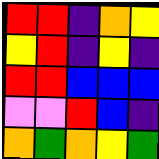[["red", "red", "indigo", "orange", "yellow"], ["yellow", "red", "indigo", "yellow", "indigo"], ["red", "red", "blue", "blue", "blue"], ["violet", "violet", "red", "blue", "indigo"], ["orange", "green", "orange", "yellow", "green"]]